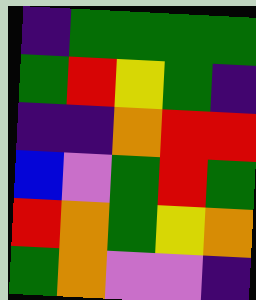[["indigo", "green", "green", "green", "green"], ["green", "red", "yellow", "green", "indigo"], ["indigo", "indigo", "orange", "red", "red"], ["blue", "violet", "green", "red", "green"], ["red", "orange", "green", "yellow", "orange"], ["green", "orange", "violet", "violet", "indigo"]]